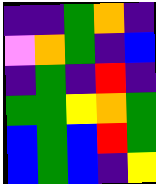[["indigo", "indigo", "green", "orange", "indigo"], ["violet", "orange", "green", "indigo", "blue"], ["indigo", "green", "indigo", "red", "indigo"], ["green", "green", "yellow", "orange", "green"], ["blue", "green", "blue", "red", "green"], ["blue", "green", "blue", "indigo", "yellow"]]